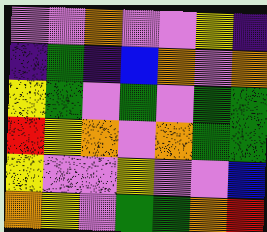[["violet", "violet", "orange", "violet", "violet", "yellow", "indigo"], ["indigo", "green", "indigo", "blue", "orange", "violet", "orange"], ["yellow", "green", "violet", "green", "violet", "green", "green"], ["red", "yellow", "orange", "violet", "orange", "green", "green"], ["yellow", "violet", "violet", "yellow", "violet", "violet", "blue"], ["orange", "yellow", "violet", "green", "green", "orange", "red"]]